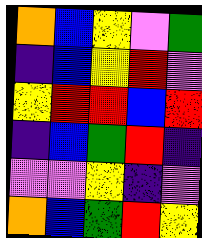[["orange", "blue", "yellow", "violet", "green"], ["indigo", "blue", "yellow", "red", "violet"], ["yellow", "red", "red", "blue", "red"], ["indigo", "blue", "green", "red", "indigo"], ["violet", "violet", "yellow", "indigo", "violet"], ["orange", "blue", "green", "red", "yellow"]]